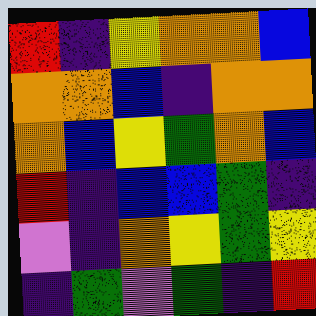[["red", "indigo", "yellow", "orange", "orange", "blue"], ["orange", "orange", "blue", "indigo", "orange", "orange"], ["orange", "blue", "yellow", "green", "orange", "blue"], ["red", "indigo", "blue", "blue", "green", "indigo"], ["violet", "indigo", "orange", "yellow", "green", "yellow"], ["indigo", "green", "violet", "green", "indigo", "red"]]